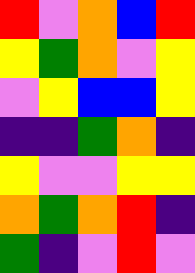[["red", "violet", "orange", "blue", "red"], ["yellow", "green", "orange", "violet", "yellow"], ["violet", "yellow", "blue", "blue", "yellow"], ["indigo", "indigo", "green", "orange", "indigo"], ["yellow", "violet", "violet", "yellow", "yellow"], ["orange", "green", "orange", "red", "indigo"], ["green", "indigo", "violet", "red", "violet"]]